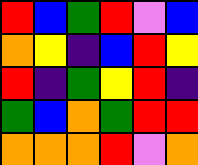[["red", "blue", "green", "red", "violet", "blue"], ["orange", "yellow", "indigo", "blue", "red", "yellow"], ["red", "indigo", "green", "yellow", "red", "indigo"], ["green", "blue", "orange", "green", "red", "red"], ["orange", "orange", "orange", "red", "violet", "orange"]]